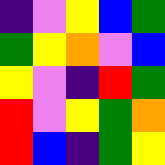[["indigo", "violet", "yellow", "blue", "green"], ["green", "yellow", "orange", "violet", "blue"], ["yellow", "violet", "indigo", "red", "green"], ["red", "violet", "yellow", "green", "orange"], ["red", "blue", "indigo", "green", "yellow"]]